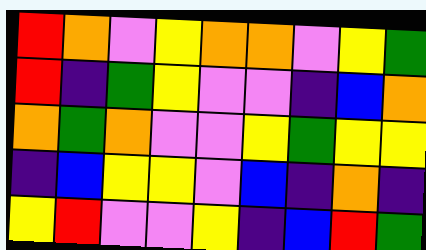[["red", "orange", "violet", "yellow", "orange", "orange", "violet", "yellow", "green"], ["red", "indigo", "green", "yellow", "violet", "violet", "indigo", "blue", "orange"], ["orange", "green", "orange", "violet", "violet", "yellow", "green", "yellow", "yellow"], ["indigo", "blue", "yellow", "yellow", "violet", "blue", "indigo", "orange", "indigo"], ["yellow", "red", "violet", "violet", "yellow", "indigo", "blue", "red", "green"]]